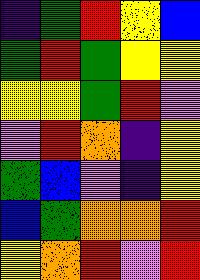[["indigo", "green", "red", "yellow", "blue"], ["green", "red", "green", "yellow", "yellow"], ["yellow", "yellow", "green", "red", "violet"], ["violet", "red", "orange", "indigo", "yellow"], ["green", "blue", "violet", "indigo", "yellow"], ["blue", "green", "orange", "orange", "red"], ["yellow", "orange", "red", "violet", "red"]]